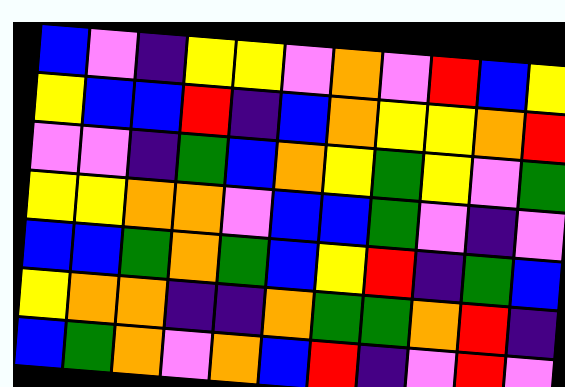[["blue", "violet", "indigo", "yellow", "yellow", "violet", "orange", "violet", "red", "blue", "yellow"], ["yellow", "blue", "blue", "red", "indigo", "blue", "orange", "yellow", "yellow", "orange", "red"], ["violet", "violet", "indigo", "green", "blue", "orange", "yellow", "green", "yellow", "violet", "green"], ["yellow", "yellow", "orange", "orange", "violet", "blue", "blue", "green", "violet", "indigo", "violet"], ["blue", "blue", "green", "orange", "green", "blue", "yellow", "red", "indigo", "green", "blue"], ["yellow", "orange", "orange", "indigo", "indigo", "orange", "green", "green", "orange", "red", "indigo"], ["blue", "green", "orange", "violet", "orange", "blue", "red", "indigo", "violet", "red", "violet"]]